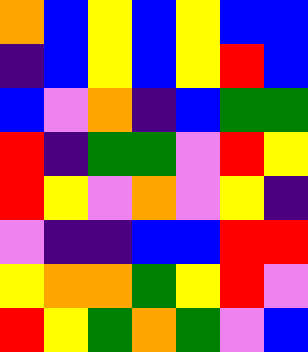[["orange", "blue", "yellow", "blue", "yellow", "blue", "blue"], ["indigo", "blue", "yellow", "blue", "yellow", "red", "blue"], ["blue", "violet", "orange", "indigo", "blue", "green", "green"], ["red", "indigo", "green", "green", "violet", "red", "yellow"], ["red", "yellow", "violet", "orange", "violet", "yellow", "indigo"], ["violet", "indigo", "indigo", "blue", "blue", "red", "red"], ["yellow", "orange", "orange", "green", "yellow", "red", "violet"], ["red", "yellow", "green", "orange", "green", "violet", "blue"]]